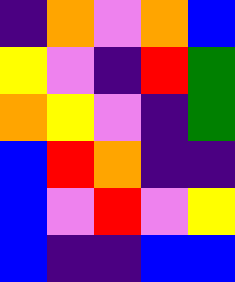[["indigo", "orange", "violet", "orange", "blue"], ["yellow", "violet", "indigo", "red", "green"], ["orange", "yellow", "violet", "indigo", "green"], ["blue", "red", "orange", "indigo", "indigo"], ["blue", "violet", "red", "violet", "yellow"], ["blue", "indigo", "indigo", "blue", "blue"]]